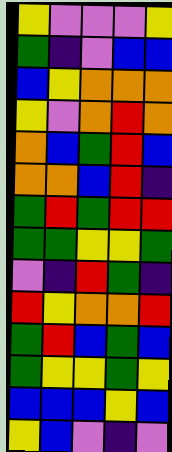[["yellow", "violet", "violet", "violet", "yellow"], ["green", "indigo", "violet", "blue", "blue"], ["blue", "yellow", "orange", "orange", "orange"], ["yellow", "violet", "orange", "red", "orange"], ["orange", "blue", "green", "red", "blue"], ["orange", "orange", "blue", "red", "indigo"], ["green", "red", "green", "red", "red"], ["green", "green", "yellow", "yellow", "green"], ["violet", "indigo", "red", "green", "indigo"], ["red", "yellow", "orange", "orange", "red"], ["green", "red", "blue", "green", "blue"], ["green", "yellow", "yellow", "green", "yellow"], ["blue", "blue", "blue", "yellow", "blue"], ["yellow", "blue", "violet", "indigo", "violet"]]